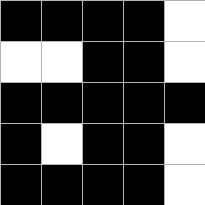[["black", "black", "black", "black", "white"], ["white", "white", "black", "black", "white"], ["black", "black", "black", "black", "black"], ["black", "white", "black", "black", "white"], ["black", "black", "black", "black", "white"]]